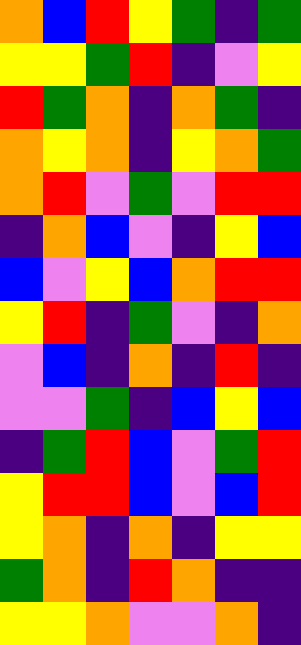[["orange", "blue", "red", "yellow", "green", "indigo", "green"], ["yellow", "yellow", "green", "red", "indigo", "violet", "yellow"], ["red", "green", "orange", "indigo", "orange", "green", "indigo"], ["orange", "yellow", "orange", "indigo", "yellow", "orange", "green"], ["orange", "red", "violet", "green", "violet", "red", "red"], ["indigo", "orange", "blue", "violet", "indigo", "yellow", "blue"], ["blue", "violet", "yellow", "blue", "orange", "red", "red"], ["yellow", "red", "indigo", "green", "violet", "indigo", "orange"], ["violet", "blue", "indigo", "orange", "indigo", "red", "indigo"], ["violet", "violet", "green", "indigo", "blue", "yellow", "blue"], ["indigo", "green", "red", "blue", "violet", "green", "red"], ["yellow", "red", "red", "blue", "violet", "blue", "red"], ["yellow", "orange", "indigo", "orange", "indigo", "yellow", "yellow"], ["green", "orange", "indigo", "red", "orange", "indigo", "indigo"], ["yellow", "yellow", "orange", "violet", "violet", "orange", "indigo"]]